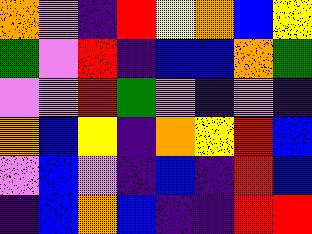[["orange", "violet", "indigo", "red", "yellow", "orange", "blue", "yellow"], ["green", "violet", "red", "indigo", "blue", "blue", "orange", "green"], ["violet", "violet", "red", "green", "violet", "indigo", "violet", "indigo"], ["orange", "blue", "yellow", "indigo", "orange", "yellow", "red", "blue"], ["violet", "blue", "violet", "indigo", "blue", "indigo", "red", "blue"], ["indigo", "blue", "orange", "blue", "indigo", "indigo", "red", "red"]]